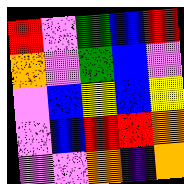[["red", "violet", "green", "blue", "red"], ["orange", "violet", "green", "blue", "violet"], ["violet", "blue", "yellow", "blue", "yellow"], ["violet", "blue", "red", "red", "orange"], ["violet", "violet", "orange", "indigo", "orange"]]